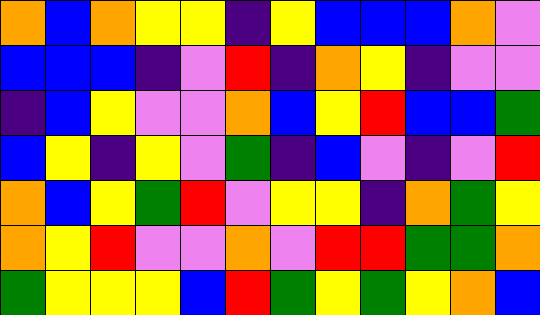[["orange", "blue", "orange", "yellow", "yellow", "indigo", "yellow", "blue", "blue", "blue", "orange", "violet"], ["blue", "blue", "blue", "indigo", "violet", "red", "indigo", "orange", "yellow", "indigo", "violet", "violet"], ["indigo", "blue", "yellow", "violet", "violet", "orange", "blue", "yellow", "red", "blue", "blue", "green"], ["blue", "yellow", "indigo", "yellow", "violet", "green", "indigo", "blue", "violet", "indigo", "violet", "red"], ["orange", "blue", "yellow", "green", "red", "violet", "yellow", "yellow", "indigo", "orange", "green", "yellow"], ["orange", "yellow", "red", "violet", "violet", "orange", "violet", "red", "red", "green", "green", "orange"], ["green", "yellow", "yellow", "yellow", "blue", "red", "green", "yellow", "green", "yellow", "orange", "blue"]]